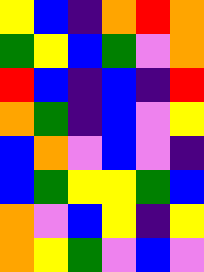[["yellow", "blue", "indigo", "orange", "red", "orange"], ["green", "yellow", "blue", "green", "violet", "orange"], ["red", "blue", "indigo", "blue", "indigo", "red"], ["orange", "green", "indigo", "blue", "violet", "yellow"], ["blue", "orange", "violet", "blue", "violet", "indigo"], ["blue", "green", "yellow", "yellow", "green", "blue"], ["orange", "violet", "blue", "yellow", "indigo", "yellow"], ["orange", "yellow", "green", "violet", "blue", "violet"]]